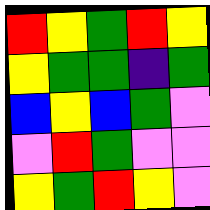[["red", "yellow", "green", "red", "yellow"], ["yellow", "green", "green", "indigo", "green"], ["blue", "yellow", "blue", "green", "violet"], ["violet", "red", "green", "violet", "violet"], ["yellow", "green", "red", "yellow", "violet"]]